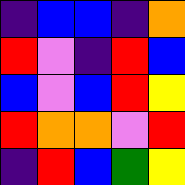[["indigo", "blue", "blue", "indigo", "orange"], ["red", "violet", "indigo", "red", "blue"], ["blue", "violet", "blue", "red", "yellow"], ["red", "orange", "orange", "violet", "red"], ["indigo", "red", "blue", "green", "yellow"]]